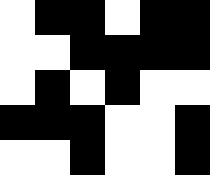[["white", "black", "black", "white", "black", "black"], ["white", "white", "black", "black", "black", "black"], ["white", "black", "white", "black", "white", "white"], ["black", "black", "black", "white", "white", "black"], ["white", "white", "black", "white", "white", "black"]]